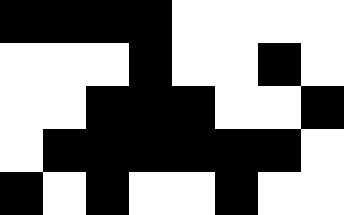[["black", "black", "black", "black", "white", "white", "white", "white"], ["white", "white", "white", "black", "white", "white", "black", "white"], ["white", "white", "black", "black", "black", "white", "white", "black"], ["white", "black", "black", "black", "black", "black", "black", "white"], ["black", "white", "black", "white", "white", "black", "white", "white"]]